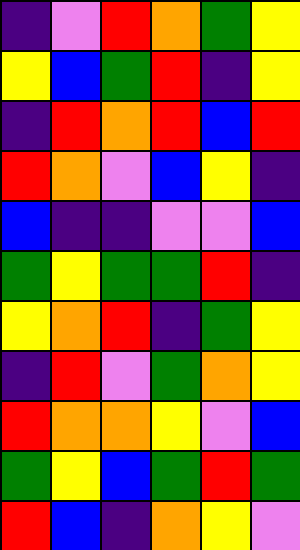[["indigo", "violet", "red", "orange", "green", "yellow"], ["yellow", "blue", "green", "red", "indigo", "yellow"], ["indigo", "red", "orange", "red", "blue", "red"], ["red", "orange", "violet", "blue", "yellow", "indigo"], ["blue", "indigo", "indigo", "violet", "violet", "blue"], ["green", "yellow", "green", "green", "red", "indigo"], ["yellow", "orange", "red", "indigo", "green", "yellow"], ["indigo", "red", "violet", "green", "orange", "yellow"], ["red", "orange", "orange", "yellow", "violet", "blue"], ["green", "yellow", "blue", "green", "red", "green"], ["red", "blue", "indigo", "orange", "yellow", "violet"]]